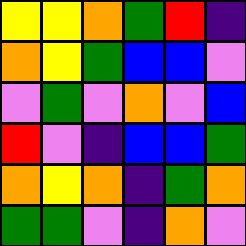[["yellow", "yellow", "orange", "green", "red", "indigo"], ["orange", "yellow", "green", "blue", "blue", "violet"], ["violet", "green", "violet", "orange", "violet", "blue"], ["red", "violet", "indigo", "blue", "blue", "green"], ["orange", "yellow", "orange", "indigo", "green", "orange"], ["green", "green", "violet", "indigo", "orange", "violet"]]